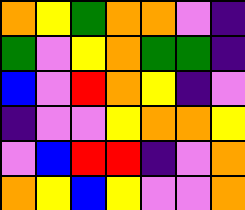[["orange", "yellow", "green", "orange", "orange", "violet", "indigo"], ["green", "violet", "yellow", "orange", "green", "green", "indigo"], ["blue", "violet", "red", "orange", "yellow", "indigo", "violet"], ["indigo", "violet", "violet", "yellow", "orange", "orange", "yellow"], ["violet", "blue", "red", "red", "indigo", "violet", "orange"], ["orange", "yellow", "blue", "yellow", "violet", "violet", "orange"]]